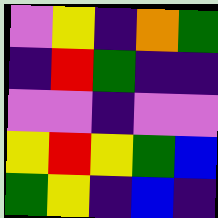[["violet", "yellow", "indigo", "orange", "green"], ["indigo", "red", "green", "indigo", "indigo"], ["violet", "violet", "indigo", "violet", "violet"], ["yellow", "red", "yellow", "green", "blue"], ["green", "yellow", "indigo", "blue", "indigo"]]